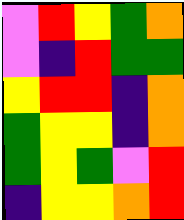[["violet", "red", "yellow", "green", "orange"], ["violet", "indigo", "red", "green", "green"], ["yellow", "red", "red", "indigo", "orange"], ["green", "yellow", "yellow", "indigo", "orange"], ["green", "yellow", "green", "violet", "red"], ["indigo", "yellow", "yellow", "orange", "red"]]